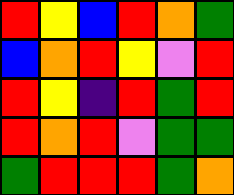[["red", "yellow", "blue", "red", "orange", "green"], ["blue", "orange", "red", "yellow", "violet", "red"], ["red", "yellow", "indigo", "red", "green", "red"], ["red", "orange", "red", "violet", "green", "green"], ["green", "red", "red", "red", "green", "orange"]]